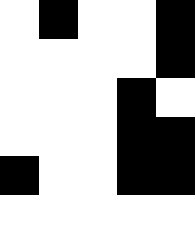[["white", "black", "white", "white", "black"], ["white", "white", "white", "white", "black"], ["white", "white", "white", "black", "white"], ["white", "white", "white", "black", "black"], ["black", "white", "white", "black", "black"], ["white", "white", "white", "white", "white"]]